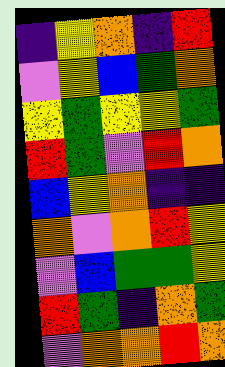[["indigo", "yellow", "orange", "indigo", "red"], ["violet", "yellow", "blue", "green", "orange"], ["yellow", "green", "yellow", "yellow", "green"], ["red", "green", "violet", "red", "orange"], ["blue", "yellow", "orange", "indigo", "indigo"], ["orange", "violet", "orange", "red", "yellow"], ["violet", "blue", "green", "green", "yellow"], ["red", "green", "indigo", "orange", "green"], ["violet", "orange", "orange", "red", "orange"]]